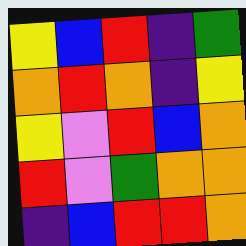[["yellow", "blue", "red", "indigo", "green"], ["orange", "red", "orange", "indigo", "yellow"], ["yellow", "violet", "red", "blue", "orange"], ["red", "violet", "green", "orange", "orange"], ["indigo", "blue", "red", "red", "orange"]]